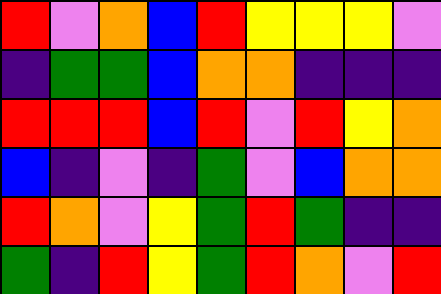[["red", "violet", "orange", "blue", "red", "yellow", "yellow", "yellow", "violet"], ["indigo", "green", "green", "blue", "orange", "orange", "indigo", "indigo", "indigo"], ["red", "red", "red", "blue", "red", "violet", "red", "yellow", "orange"], ["blue", "indigo", "violet", "indigo", "green", "violet", "blue", "orange", "orange"], ["red", "orange", "violet", "yellow", "green", "red", "green", "indigo", "indigo"], ["green", "indigo", "red", "yellow", "green", "red", "orange", "violet", "red"]]